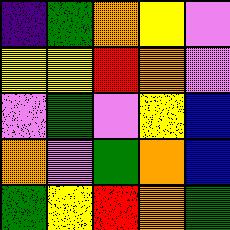[["indigo", "green", "orange", "yellow", "violet"], ["yellow", "yellow", "red", "orange", "violet"], ["violet", "green", "violet", "yellow", "blue"], ["orange", "violet", "green", "orange", "blue"], ["green", "yellow", "red", "orange", "green"]]